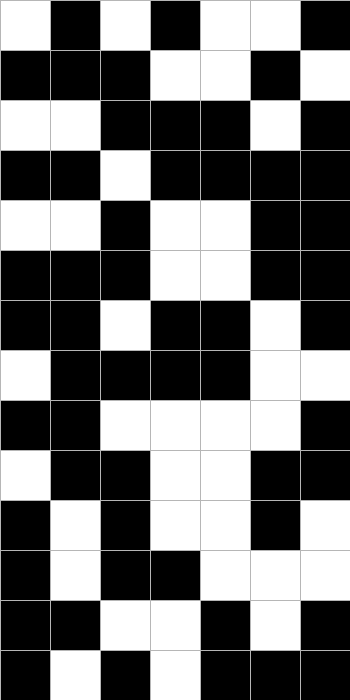[["white", "black", "white", "black", "white", "white", "black"], ["black", "black", "black", "white", "white", "black", "white"], ["white", "white", "black", "black", "black", "white", "black"], ["black", "black", "white", "black", "black", "black", "black"], ["white", "white", "black", "white", "white", "black", "black"], ["black", "black", "black", "white", "white", "black", "black"], ["black", "black", "white", "black", "black", "white", "black"], ["white", "black", "black", "black", "black", "white", "white"], ["black", "black", "white", "white", "white", "white", "black"], ["white", "black", "black", "white", "white", "black", "black"], ["black", "white", "black", "white", "white", "black", "white"], ["black", "white", "black", "black", "white", "white", "white"], ["black", "black", "white", "white", "black", "white", "black"], ["black", "white", "black", "white", "black", "black", "black"]]